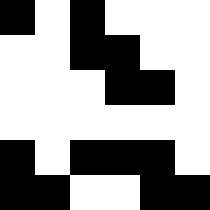[["black", "white", "black", "white", "white", "white"], ["white", "white", "black", "black", "white", "white"], ["white", "white", "white", "black", "black", "white"], ["white", "white", "white", "white", "white", "white"], ["black", "white", "black", "black", "black", "white"], ["black", "black", "white", "white", "black", "black"]]